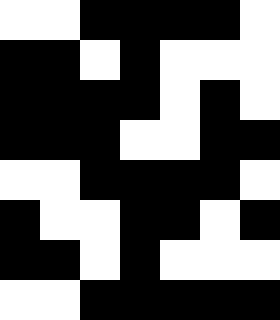[["white", "white", "black", "black", "black", "black", "white"], ["black", "black", "white", "black", "white", "white", "white"], ["black", "black", "black", "black", "white", "black", "white"], ["black", "black", "black", "white", "white", "black", "black"], ["white", "white", "black", "black", "black", "black", "white"], ["black", "white", "white", "black", "black", "white", "black"], ["black", "black", "white", "black", "white", "white", "white"], ["white", "white", "black", "black", "black", "black", "black"]]